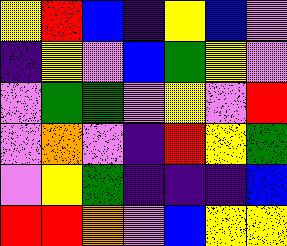[["yellow", "red", "blue", "indigo", "yellow", "blue", "violet"], ["indigo", "yellow", "violet", "blue", "green", "yellow", "violet"], ["violet", "green", "green", "violet", "yellow", "violet", "red"], ["violet", "orange", "violet", "indigo", "red", "yellow", "green"], ["violet", "yellow", "green", "indigo", "indigo", "indigo", "blue"], ["red", "red", "orange", "violet", "blue", "yellow", "yellow"]]